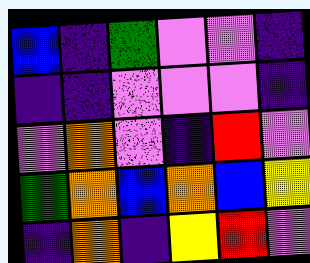[["blue", "indigo", "green", "violet", "violet", "indigo"], ["indigo", "indigo", "violet", "violet", "violet", "indigo"], ["violet", "orange", "violet", "indigo", "red", "violet"], ["green", "orange", "blue", "orange", "blue", "yellow"], ["indigo", "orange", "indigo", "yellow", "red", "violet"]]